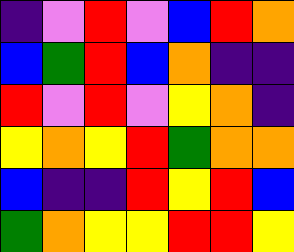[["indigo", "violet", "red", "violet", "blue", "red", "orange"], ["blue", "green", "red", "blue", "orange", "indigo", "indigo"], ["red", "violet", "red", "violet", "yellow", "orange", "indigo"], ["yellow", "orange", "yellow", "red", "green", "orange", "orange"], ["blue", "indigo", "indigo", "red", "yellow", "red", "blue"], ["green", "orange", "yellow", "yellow", "red", "red", "yellow"]]